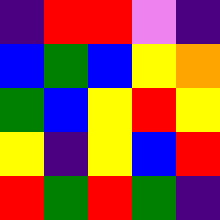[["indigo", "red", "red", "violet", "indigo"], ["blue", "green", "blue", "yellow", "orange"], ["green", "blue", "yellow", "red", "yellow"], ["yellow", "indigo", "yellow", "blue", "red"], ["red", "green", "red", "green", "indigo"]]